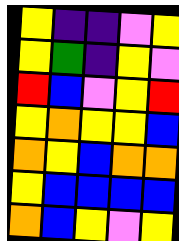[["yellow", "indigo", "indigo", "violet", "yellow"], ["yellow", "green", "indigo", "yellow", "violet"], ["red", "blue", "violet", "yellow", "red"], ["yellow", "orange", "yellow", "yellow", "blue"], ["orange", "yellow", "blue", "orange", "orange"], ["yellow", "blue", "blue", "blue", "blue"], ["orange", "blue", "yellow", "violet", "yellow"]]